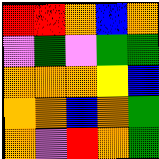[["red", "red", "orange", "blue", "orange"], ["violet", "green", "violet", "green", "green"], ["orange", "orange", "orange", "yellow", "blue"], ["orange", "orange", "blue", "orange", "green"], ["orange", "violet", "red", "orange", "green"]]